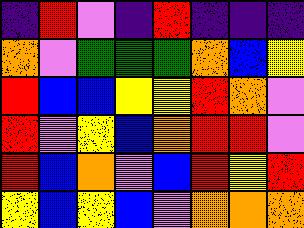[["indigo", "red", "violet", "indigo", "red", "indigo", "indigo", "indigo"], ["orange", "violet", "green", "green", "green", "orange", "blue", "yellow"], ["red", "blue", "blue", "yellow", "yellow", "red", "orange", "violet"], ["red", "violet", "yellow", "blue", "orange", "red", "red", "violet"], ["red", "blue", "orange", "violet", "blue", "red", "yellow", "red"], ["yellow", "blue", "yellow", "blue", "violet", "orange", "orange", "orange"]]